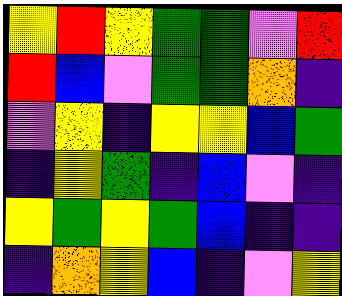[["yellow", "red", "yellow", "green", "green", "violet", "red"], ["red", "blue", "violet", "green", "green", "orange", "indigo"], ["violet", "yellow", "indigo", "yellow", "yellow", "blue", "green"], ["indigo", "yellow", "green", "indigo", "blue", "violet", "indigo"], ["yellow", "green", "yellow", "green", "blue", "indigo", "indigo"], ["indigo", "orange", "yellow", "blue", "indigo", "violet", "yellow"]]